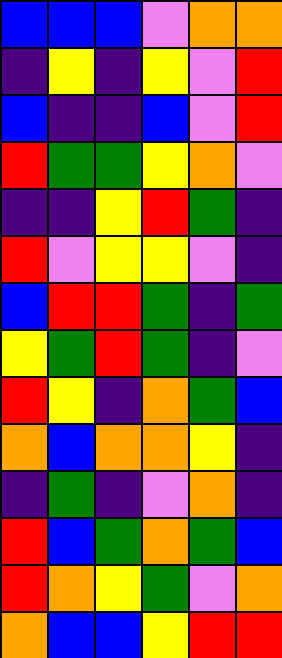[["blue", "blue", "blue", "violet", "orange", "orange"], ["indigo", "yellow", "indigo", "yellow", "violet", "red"], ["blue", "indigo", "indigo", "blue", "violet", "red"], ["red", "green", "green", "yellow", "orange", "violet"], ["indigo", "indigo", "yellow", "red", "green", "indigo"], ["red", "violet", "yellow", "yellow", "violet", "indigo"], ["blue", "red", "red", "green", "indigo", "green"], ["yellow", "green", "red", "green", "indigo", "violet"], ["red", "yellow", "indigo", "orange", "green", "blue"], ["orange", "blue", "orange", "orange", "yellow", "indigo"], ["indigo", "green", "indigo", "violet", "orange", "indigo"], ["red", "blue", "green", "orange", "green", "blue"], ["red", "orange", "yellow", "green", "violet", "orange"], ["orange", "blue", "blue", "yellow", "red", "red"]]